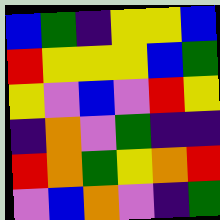[["blue", "green", "indigo", "yellow", "yellow", "blue"], ["red", "yellow", "yellow", "yellow", "blue", "green"], ["yellow", "violet", "blue", "violet", "red", "yellow"], ["indigo", "orange", "violet", "green", "indigo", "indigo"], ["red", "orange", "green", "yellow", "orange", "red"], ["violet", "blue", "orange", "violet", "indigo", "green"]]